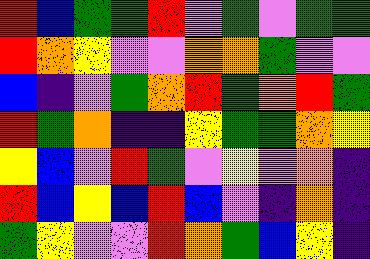[["red", "blue", "green", "green", "red", "violet", "green", "violet", "green", "green"], ["red", "orange", "yellow", "violet", "violet", "orange", "orange", "green", "violet", "violet"], ["blue", "indigo", "violet", "green", "orange", "red", "green", "orange", "red", "green"], ["red", "green", "orange", "indigo", "indigo", "yellow", "green", "green", "orange", "yellow"], ["yellow", "blue", "violet", "red", "green", "violet", "yellow", "violet", "orange", "indigo"], ["red", "blue", "yellow", "blue", "red", "blue", "violet", "indigo", "orange", "indigo"], ["green", "yellow", "violet", "violet", "red", "orange", "green", "blue", "yellow", "indigo"]]